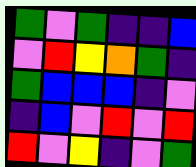[["green", "violet", "green", "indigo", "indigo", "blue"], ["violet", "red", "yellow", "orange", "green", "indigo"], ["green", "blue", "blue", "blue", "indigo", "violet"], ["indigo", "blue", "violet", "red", "violet", "red"], ["red", "violet", "yellow", "indigo", "violet", "green"]]